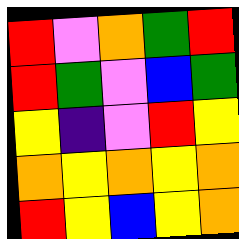[["red", "violet", "orange", "green", "red"], ["red", "green", "violet", "blue", "green"], ["yellow", "indigo", "violet", "red", "yellow"], ["orange", "yellow", "orange", "yellow", "orange"], ["red", "yellow", "blue", "yellow", "orange"]]